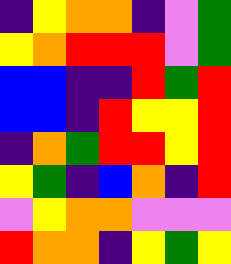[["indigo", "yellow", "orange", "orange", "indigo", "violet", "green"], ["yellow", "orange", "red", "red", "red", "violet", "green"], ["blue", "blue", "indigo", "indigo", "red", "green", "red"], ["blue", "blue", "indigo", "red", "yellow", "yellow", "red"], ["indigo", "orange", "green", "red", "red", "yellow", "red"], ["yellow", "green", "indigo", "blue", "orange", "indigo", "red"], ["violet", "yellow", "orange", "orange", "violet", "violet", "violet"], ["red", "orange", "orange", "indigo", "yellow", "green", "yellow"]]